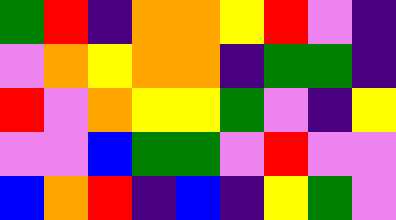[["green", "red", "indigo", "orange", "orange", "yellow", "red", "violet", "indigo"], ["violet", "orange", "yellow", "orange", "orange", "indigo", "green", "green", "indigo"], ["red", "violet", "orange", "yellow", "yellow", "green", "violet", "indigo", "yellow"], ["violet", "violet", "blue", "green", "green", "violet", "red", "violet", "violet"], ["blue", "orange", "red", "indigo", "blue", "indigo", "yellow", "green", "violet"]]